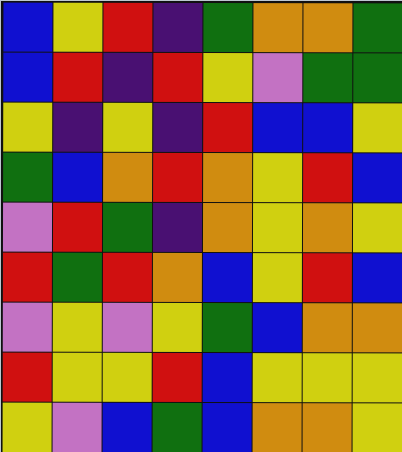[["blue", "yellow", "red", "indigo", "green", "orange", "orange", "green"], ["blue", "red", "indigo", "red", "yellow", "violet", "green", "green"], ["yellow", "indigo", "yellow", "indigo", "red", "blue", "blue", "yellow"], ["green", "blue", "orange", "red", "orange", "yellow", "red", "blue"], ["violet", "red", "green", "indigo", "orange", "yellow", "orange", "yellow"], ["red", "green", "red", "orange", "blue", "yellow", "red", "blue"], ["violet", "yellow", "violet", "yellow", "green", "blue", "orange", "orange"], ["red", "yellow", "yellow", "red", "blue", "yellow", "yellow", "yellow"], ["yellow", "violet", "blue", "green", "blue", "orange", "orange", "yellow"]]